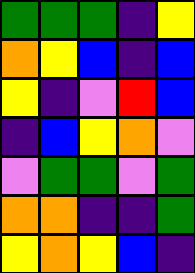[["green", "green", "green", "indigo", "yellow"], ["orange", "yellow", "blue", "indigo", "blue"], ["yellow", "indigo", "violet", "red", "blue"], ["indigo", "blue", "yellow", "orange", "violet"], ["violet", "green", "green", "violet", "green"], ["orange", "orange", "indigo", "indigo", "green"], ["yellow", "orange", "yellow", "blue", "indigo"]]